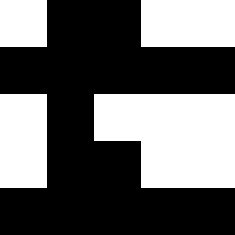[["white", "black", "black", "white", "white"], ["black", "black", "black", "black", "black"], ["white", "black", "white", "white", "white"], ["white", "black", "black", "white", "white"], ["black", "black", "black", "black", "black"]]